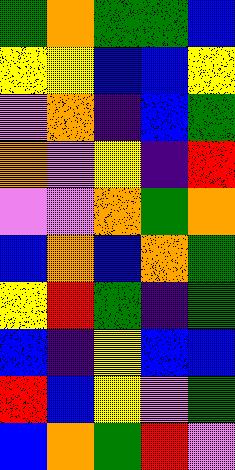[["green", "orange", "green", "green", "blue"], ["yellow", "yellow", "blue", "blue", "yellow"], ["violet", "orange", "indigo", "blue", "green"], ["orange", "violet", "yellow", "indigo", "red"], ["violet", "violet", "orange", "green", "orange"], ["blue", "orange", "blue", "orange", "green"], ["yellow", "red", "green", "indigo", "green"], ["blue", "indigo", "yellow", "blue", "blue"], ["red", "blue", "yellow", "violet", "green"], ["blue", "orange", "green", "red", "violet"]]